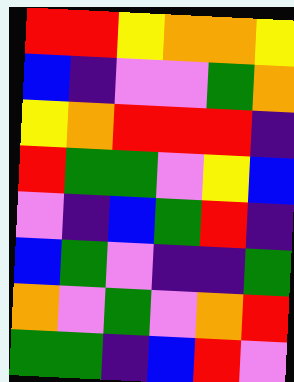[["red", "red", "yellow", "orange", "orange", "yellow"], ["blue", "indigo", "violet", "violet", "green", "orange"], ["yellow", "orange", "red", "red", "red", "indigo"], ["red", "green", "green", "violet", "yellow", "blue"], ["violet", "indigo", "blue", "green", "red", "indigo"], ["blue", "green", "violet", "indigo", "indigo", "green"], ["orange", "violet", "green", "violet", "orange", "red"], ["green", "green", "indigo", "blue", "red", "violet"]]